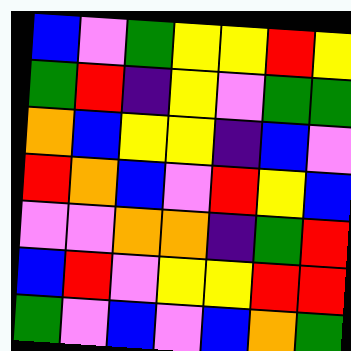[["blue", "violet", "green", "yellow", "yellow", "red", "yellow"], ["green", "red", "indigo", "yellow", "violet", "green", "green"], ["orange", "blue", "yellow", "yellow", "indigo", "blue", "violet"], ["red", "orange", "blue", "violet", "red", "yellow", "blue"], ["violet", "violet", "orange", "orange", "indigo", "green", "red"], ["blue", "red", "violet", "yellow", "yellow", "red", "red"], ["green", "violet", "blue", "violet", "blue", "orange", "green"]]